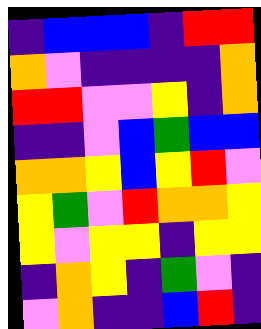[["indigo", "blue", "blue", "blue", "indigo", "red", "red"], ["orange", "violet", "indigo", "indigo", "indigo", "indigo", "orange"], ["red", "red", "violet", "violet", "yellow", "indigo", "orange"], ["indigo", "indigo", "violet", "blue", "green", "blue", "blue"], ["orange", "orange", "yellow", "blue", "yellow", "red", "violet"], ["yellow", "green", "violet", "red", "orange", "orange", "yellow"], ["yellow", "violet", "yellow", "yellow", "indigo", "yellow", "yellow"], ["indigo", "orange", "yellow", "indigo", "green", "violet", "indigo"], ["violet", "orange", "indigo", "indigo", "blue", "red", "indigo"]]